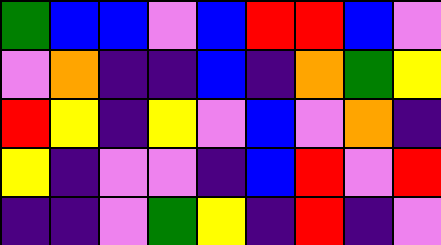[["green", "blue", "blue", "violet", "blue", "red", "red", "blue", "violet"], ["violet", "orange", "indigo", "indigo", "blue", "indigo", "orange", "green", "yellow"], ["red", "yellow", "indigo", "yellow", "violet", "blue", "violet", "orange", "indigo"], ["yellow", "indigo", "violet", "violet", "indigo", "blue", "red", "violet", "red"], ["indigo", "indigo", "violet", "green", "yellow", "indigo", "red", "indigo", "violet"]]